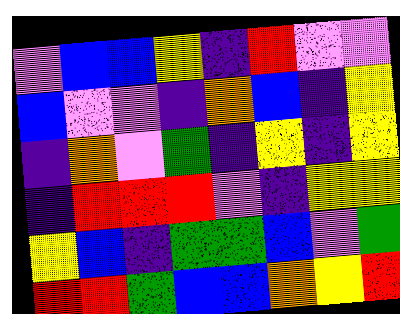[["violet", "blue", "blue", "yellow", "indigo", "red", "violet", "violet"], ["blue", "violet", "violet", "indigo", "orange", "blue", "indigo", "yellow"], ["indigo", "orange", "violet", "green", "indigo", "yellow", "indigo", "yellow"], ["indigo", "red", "red", "red", "violet", "indigo", "yellow", "yellow"], ["yellow", "blue", "indigo", "green", "green", "blue", "violet", "green"], ["red", "red", "green", "blue", "blue", "orange", "yellow", "red"]]